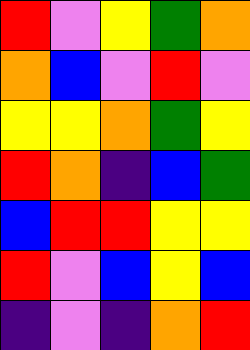[["red", "violet", "yellow", "green", "orange"], ["orange", "blue", "violet", "red", "violet"], ["yellow", "yellow", "orange", "green", "yellow"], ["red", "orange", "indigo", "blue", "green"], ["blue", "red", "red", "yellow", "yellow"], ["red", "violet", "blue", "yellow", "blue"], ["indigo", "violet", "indigo", "orange", "red"]]